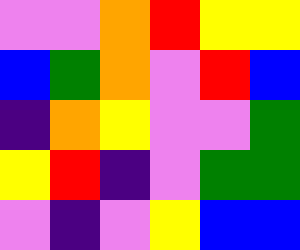[["violet", "violet", "orange", "red", "yellow", "yellow"], ["blue", "green", "orange", "violet", "red", "blue"], ["indigo", "orange", "yellow", "violet", "violet", "green"], ["yellow", "red", "indigo", "violet", "green", "green"], ["violet", "indigo", "violet", "yellow", "blue", "blue"]]